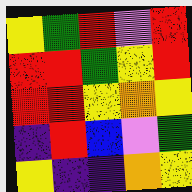[["yellow", "green", "red", "violet", "red"], ["red", "red", "green", "yellow", "red"], ["red", "red", "yellow", "orange", "yellow"], ["indigo", "red", "blue", "violet", "green"], ["yellow", "indigo", "indigo", "orange", "yellow"]]